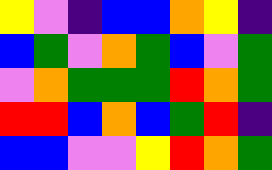[["yellow", "violet", "indigo", "blue", "blue", "orange", "yellow", "indigo"], ["blue", "green", "violet", "orange", "green", "blue", "violet", "green"], ["violet", "orange", "green", "green", "green", "red", "orange", "green"], ["red", "red", "blue", "orange", "blue", "green", "red", "indigo"], ["blue", "blue", "violet", "violet", "yellow", "red", "orange", "green"]]